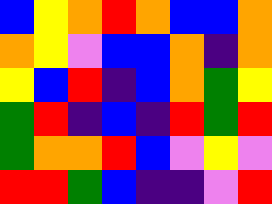[["blue", "yellow", "orange", "red", "orange", "blue", "blue", "orange"], ["orange", "yellow", "violet", "blue", "blue", "orange", "indigo", "orange"], ["yellow", "blue", "red", "indigo", "blue", "orange", "green", "yellow"], ["green", "red", "indigo", "blue", "indigo", "red", "green", "red"], ["green", "orange", "orange", "red", "blue", "violet", "yellow", "violet"], ["red", "red", "green", "blue", "indigo", "indigo", "violet", "red"]]